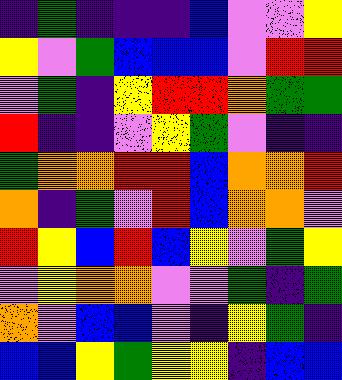[["indigo", "green", "indigo", "indigo", "indigo", "blue", "violet", "violet", "yellow"], ["yellow", "violet", "green", "blue", "blue", "blue", "violet", "red", "red"], ["violet", "green", "indigo", "yellow", "red", "red", "orange", "green", "green"], ["red", "indigo", "indigo", "violet", "yellow", "green", "violet", "indigo", "indigo"], ["green", "orange", "orange", "red", "red", "blue", "orange", "orange", "red"], ["orange", "indigo", "green", "violet", "red", "blue", "orange", "orange", "violet"], ["red", "yellow", "blue", "red", "blue", "yellow", "violet", "green", "yellow"], ["violet", "yellow", "orange", "orange", "violet", "violet", "green", "indigo", "green"], ["orange", "violet", "blue", "blue", "violet", "indigo", "yellow", "green", "indigo"], ["blue", "blue", "yellow", "green", "yellow", "yellow", "indigo", "blue", "blue"]]